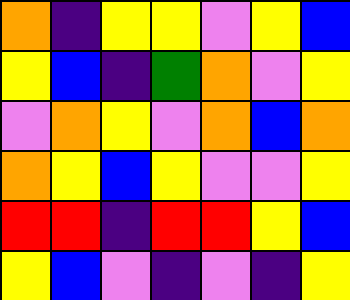[["orange", "indigo", "yellow", "yellow", "violet", "yellow", "blue"], ["yellow", "blue", "indigo", "green", "orange", "violet", "yellow"], ["violet", "orange", "yellow", "violet", "orange", "blue", "orange"], ["orange", "yellow", "blue", "yellow", "violet", "violet", "yellow"], ["red", "red", "indigo", "red", "red", "yellow", "blue"], ["yellow", "blue", "violet", "indigo", "violet", "indigo", "yellow"]]